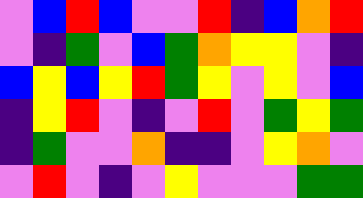[["violet", "blue", "red", "blue", "violet", "violet", "red", "indigo", "blue", "orange", "red"], ["violet", "indigo", "green", "violet", "blue", "green", "orange", "yellow", "yellow", "violet", "indigo"], ["blue", "yellow", "blue", "yellow", "red", "green", "yellow", "violet", "yellow", "violet", "blue"], ["indigo", "yellow", "red", "violet", "indigo", "violet", "red", "violet", "green", "yellow", "green"], ["indigo", "green", "violet", "violet", "orange", "indigo", "indigo", "violet", "yellow", "orange", "violet"], ["violet", "red", "violet", "indigo", "violet", "yellow", "violet", "violet", "violet", "green", "green"]]